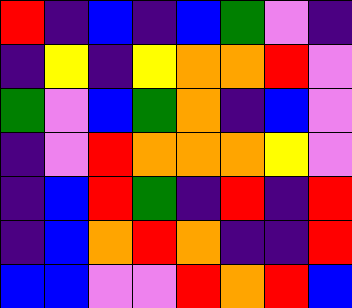[["red", "indigo", "blue", "indigo", "blue", "green", "violet", "indigo"], ["indigo", "yellow", "indigo", "yellow", "orange", "orange", "red", "violet"], ["green", "violet", "blue", "green", "orange", "indigo", "blue", "violet"], ["indigo", "violet", "red", "orange", "orange", "orange", "yellow", "violet"], ["indigo", "blue", "red", "green", "indigo", "red", "indigo", "red"], ["indigo", "blue", "orange", "red", "orange", "indigo", "indigo", "red"], ["blue", "blue", "violet", "violet", "red", "orange", "red", "blue"]]